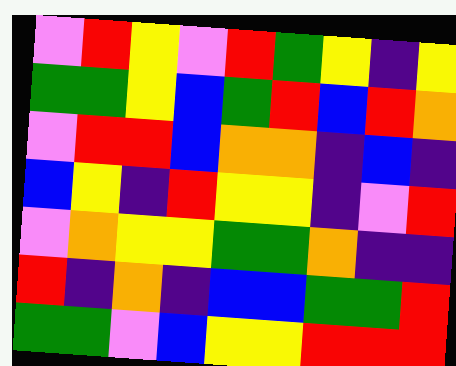[["violet", "red", "yellow", "violet", "red", "green", "yellow", "indigo", "yellow"], ["green", "green", "yellow", "blue", "green", "red", "blue", "red", "orange"], ["violet", "red", "red", "blue", "orange", "orange", "indigo", "blue", "indigo"], ["blue", "yellow", "indigo", "red", "yellow", "yellow", "indigo", "violet", "red"], ["violet", "orange", "yellow", "yellow", "green", "green", "orange", "indigo", "indigo"], ["red", "indigo", "orange", "indigo", "blue", "blue", "green", "green", "red"], ["green", "green", "violet", "blue", "yellow", "yellow", "red", "red", "red"]]